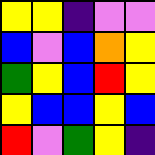[["yellow", "yellow", "indigo", "violet", "violet"], ["blue", "violet", "blue", "orange", "yellow"], ["green", "yellow", "blue", "red", "yellow"], ["yellow", "blue", "blue", "yellow", "blue"], ["red", "violet", "green", "yellow", "indigo"]]